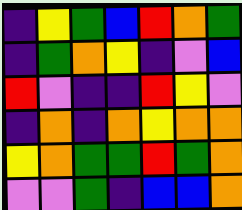[["indigo", "yellow", "green", "blue", "red", "orange", "green"], ["indigo", "green", "orange", "yellow", "indigo", "violet", "blue"], ["red", "violet", "indigo", "indigo", "red", "yellow", "violet"], ["indigo", "orange", "indigo", "orange", "yellow", "orange", "orange"], ["yellow", "orange", "green", "green", "red", "green", "orange"], ["violet", "violet", "green", "indigo", "blue", "blue", "orange"]]